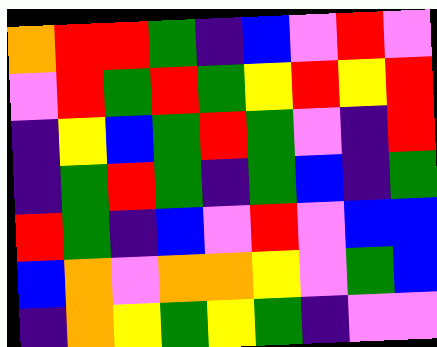[["orange", "red", "red", "green", "indigo", "blue", "violet", "red", "violet"], ["violet", "red", "green", "red", "green", "yellow", "red", "yellow", "red"], ["indigo", "yellow", "blue", "green", "red", "green", "violet", "indigo", "red"], ["indigo", "green", "red", "green", "indigo", "green", "blue", "indigo", "green"], ["red", "green", "indigo", "blue", "violet", "red", "violet", "blue", "blue"], ["blue", "orange", "violet", "orange", "orange", "yellow", "violet", "green", "blue"], ["indigo", "orange", "yellow", "green", "yellow", "green", "indigo", "violet", "violet"]]